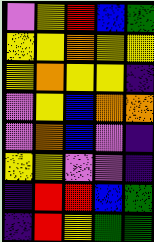[["violet", "yellow", "red", "blue", "green"], ["yellow", "yellow", "orange", "yellow", "yellow"], ["yellow", "orange", "yellow", "yellow", "indigo"], ["violet", "yellow", "blue", "orange", "orange"], ["violet", "orange", "blue", "violet", "indigo"], ["yellow", "yellow", "violet", "violet", "indigo"], ["indigo", "red", "red", "blue", "green"], ["indigo", "red", "yellow", "green", "green"]]